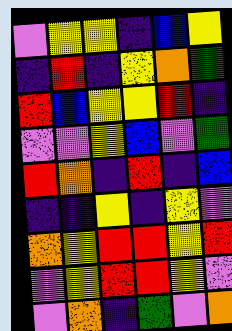[["violet", "yellow", "yellow", "indigo", "blue", "yellow"], ["indigo", "red", "indigo", "yellow", "orange", "green"], ["red", "blue", "yellow", "yellow", "red", "indigo"], ["violet", "violet", "yellow", "blue", "violet", "green"], ["red", "orange", "indigo", "red", "indigo", "blue"], ["indigo", "indigo", "yellow", "indigo", "yellow", "violet"], ["orange", "yellow", "red", "red", "yellow", "red"], ["violet", "yellow", "red", "red", "yellow", "violet"], ["violet", "orange", "indigo", "green", "violet", "orange"]]